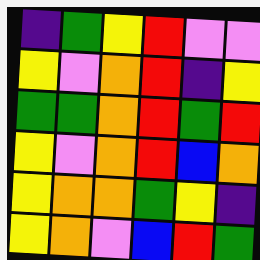[["indigo", "green", "yellow", "red", "violet", "violet"], ["yellow", "violet", "orange", "red", "indigo", "yellow"], ["green", "green", "orange", "red", "green", "red"], ["yellow", "violet", "orange", "red", "blue", "orange"], ["yellow", "orange", "orange", "green", "yellow", "indigo"], ["yellow", "orange", "violet", "blue", "red", "green"]]